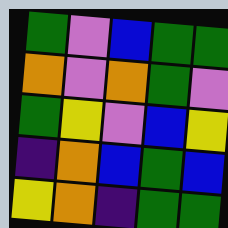[["green", "violet", "blue", "green", "green"], ["orange", "violet", "orange", "green", "violet"], ["green", "yellow", "violet", "blue", "yellow"], ["indigo", "orange", "blue", "green", "blue"], ["yellow", "orange", "indigo", "green", "green"]]